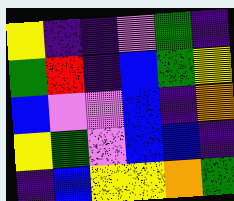[["yellow", "indigo", "indigo", "violet", "green", "indigo"], ["green", "red", "indigo", "blue", "green", "yellow"], ["blue", "violet", "violet", "blue", "indigo", "orange"], ["yellow", "green", "violet", "blue", "blue", "indigo"], ["indigo", "blue", "yellow", "yellow", "orange", "green"]]